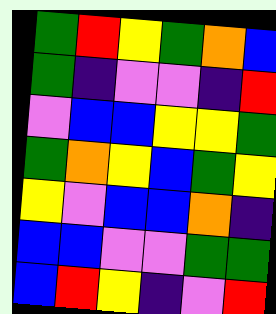[["green", "red", "yellow", "green", "orange", "blue"], ["green", "indigo", "violet", "violet", "indigo", "red"], ["violet", "blue", "blue", "yellow", "yellow", "green"], ["green", "orange", "yellow", "blue", "green", "yellow"], ["yellow", "violet", "blue", "blue", "orange", "indigo"], ["blue", "blue", "violet", "violet", "green", "green"], ["blue", "red", "yellow", "indigo", "violet", "red"]]